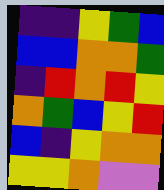[["indigo", "indigo", "yellow", "green", "blue"], ["blue", "blue", "orange", "orange", "green"], ["indigo", "red", "orange", "red", "yellow"], ["orange", "green", "blue", "yellow", "red"], ["blue", "indigo", "yellow", "orange", "orange"], ["yellow", "yellow", "orange", "violet", "violet"]]